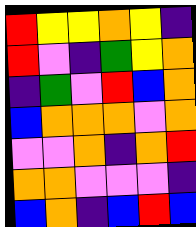[["red", "yellow", "yellow", "orange", "yellow", "indigo"], ["red", "violet", "indigo", "green", "yellow", "orange"], ["indigo", "green", "violet", "red", "blue", "orange"], ["blue", "orange", "orange", "orange", "violet", "orange"], ["violet", "violet", "orange", "indigo", "orange", "red"], ["orange", "orange", "violet", "violet", "violet", "indigo"], ["blue", "orange", "indigo", "blue", "red", "blue"]]